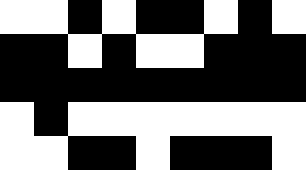[["white", "white", "black", "white", "black", "black", "white", "black", "white"], ["black", "black", "white", "black", "white", "white", "black", "black", "black"], ["black", "black", "black", "black", "black", "black", "black", "black", "black"], ["white", "black", "white", "white", "white", "white", "white", "white", "white"], ["white", "white", "black", "black", "white", "black", "black", "black", "white"]]